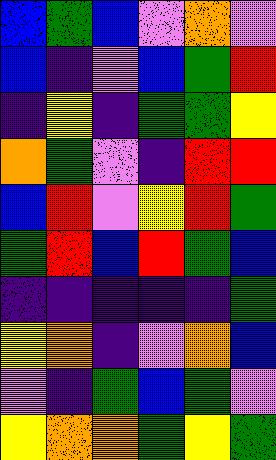[["blue", "green", "blue", "violet", "orange", "violet"], ["blue", "indigo", "violet", "blue", "green", "red"], ["indigo", "yellow", "indigo", "green", "green", "yellow"], ["orange", "green", "violet", "indigo", "red", "red"], ["blue", "red", "violet", "yellow", "red", "green"], ["green", "red", "blue", "red", "green", "blue"], ["indigo", "indigo", "indigo", "indigo", "indigo", "green"], ["yellow", "orange", "indigo", "violet", "orange", "blue"], ["violet", "indigo", "green", "blue", "green", "violet"], ["yellow", "orange", "orange", "green", "yellow", "green"]]